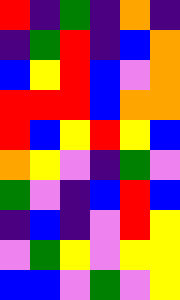[["red", "indigo", "green", "indigo", "orange", "indigo"], ["indigo", "green", "red", "indigo", "blue", "orange"], ["blue", "yellow", "red", "blue", "violet", "orange"], ["red", "red", "red", "blue", "orange", "orange"], ["red", "blue", "yellow", "red", "yellow", "blue"], ["orange", "yellow", "violet", "indigo", "green", "violet"], ["green", "violet", "indigo", "blue", "red", "blue"], ["indigo", "blue", "indigo", "violet", "red", "yellow"], ["violet", "green", "yellow", "violet", "yellow", "yellow"], ["blue", "blue", "violet", "green", "violet", "yellow"]]